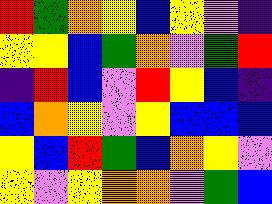[["red", "green", "orange", "yellow", "blue", "yellow", "violet", "indigo"], ["yellow", "yellow", "blue", "green", "orange", "violet", "green", "red"], ["indigo", "red", "blue", "violet", "red", "yellow", "blue", "indigo"], ["blue", "orange", "yellow", "violet", "yellow", "blue", "blue", "blue"], ["yellow", "blue", "red", "green", "blue", "orange", "yellow", "violet"], ["yellow", "violet", "yellow", "orange", "orange", "violet", "green", "blue"]]